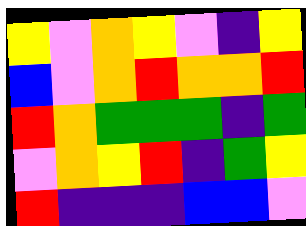[["yellow", "violet", "orange", "yellow", "violet", "indigo", "yellow"], ["blue", "violet", "orange", "red", "orange", "orange", "red"], ["red", "orange", "green", "green", "green", "indigo", "green"], ["violet", "orange", "yellow", "red", "indigo", "green", "yellow"], ["red", "indigo", "indigo", "indigo", "blue", "blue", "violet"]]